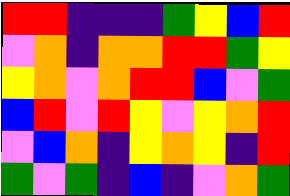[["red", "red", "indigo", "indigo", "indigo", "green", "yellow", "blue", "red"], ["violet", "orange", "indigo", "orange", "orange", "red", "red", "green", "yellow"], ["yellow", "orange", "violet", "orange", "red", "red", "blue", "violet", "green"], ["blue", "red", "violet", "red", "yellow", "violet", "yellow", "orange", "red"], ["violet", "blue", "orange", "indigo", "yellow", "orange", "yellow", "indigo", "red"], ["green", "violet", "green", "indigo", "blue", "indigo", "violet", "orange", "green"]]